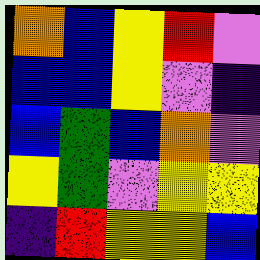[["orange", "blue", "yellow", "red", "violet"], ["blue", "blue", "yellow", "violet", "indigo"], ["blue", "green", "blue", "orange", "violet"], ["yellow", "green", "violet", "yellow", "yellow"], ["indigo", "red", "yellow", "yellow", "blue"]]